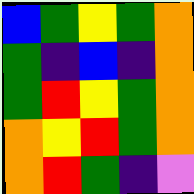[["blue", "green", "yellow", "green", "orange"], ["green", "indigo", "blue", "indigo", "orange"], ["green", "red", "yellow", "green", "orange"], ["orange", "yellow", "red", "green", "orange"], ["orange", "red", "green", "indigo", "violet"]]